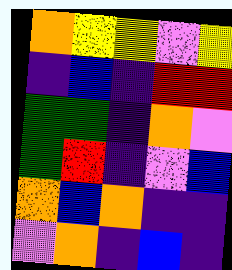[["orange", "yellow", "yellow", "violet", "yellow"], ["indigo", "blue", "indigo", "red", "red"], ["green", "green", "indigo", "orange", "violet"], ["green", "red", "indigo", "violet", "blue"], ["orange", "blue", "orange", "indigo", "indigo"], ["violet", "orange", "indigo", "blue", "indigo"]]